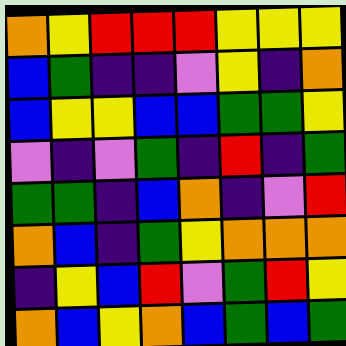[["orange", "yellow", "red", "red", "red", "yellow", "yellow", "yellow"], ["blue", "green", "indigo", "indigo", "violet", "yellow", "indigo", "orange"], ["blue", "yellow", "yellow", "blue", "blue", "green", "green", "yellow"], ["violet", "indigo", "violet", "green", "indigo", "red", "indigo", "green"], ["green", "green", "indigo", "blue", "orange", "indigo", "violet", "red"], ["orange", "blue", "indigo", "green", "yellow", "orange", "orange", "orange"], ["indigo", "yellow", "blue", "red", "violet", "green", "red", "yellow"], ["orange", "blue", "yellow", "orange", "blue", "green", "blue", "green"]]